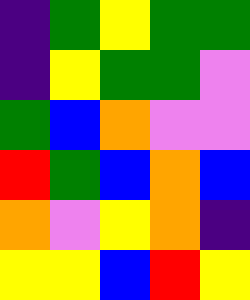[["indigo", "green", "yellow", "green", "green"], ["indigo", "yellow", "green", "green", "violet"], ["green", "blue", "orange", "violet", "violet"], ["red", "green", "blue", "orange", "blue"], ["orange", "violet", "yellow", "orange", "indigo"], ["yellow", "yellow", "blue", "red", "yellow"]]